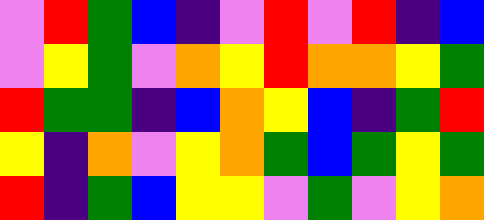[["violet", "red", "green", "blue", "indigo", "violet", "red", "violet", "red", "indigo", "blue"], ["violet", "yellow", "green", "violet", "orange", "yellow", "red", "orange", "orange", "yellow", "green"], ["red", "green", "green", "indigo", "blue", "orange", "yellow", "blue", "indigo", "green", "red"], ["yellow", "indigo", "orange", "violet", "yellow", "orange", "green", "blue", "green", "yellow", "green"], ["red", "indigo", "green", "blue", "yellow", "yellow", "violet", "green", "violet", "yellow", "orange"]]